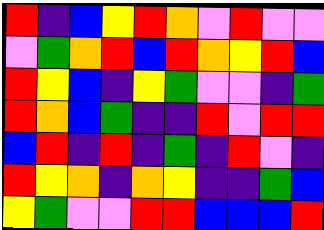[["red", "indigo", "blue", "yellow", "red", "orange", "violet", "red", "violet", "violet"], ["violet", "green", "orange", "red", "blue", "red", "orange", "yellow", "red", "blue"], ["red", "yellow", "blue", "indigo", "yellow", "green", "violet", "violet", "indigo", "green"], ["red", "orange", "blue", "green", "indigo", "indigo", "red", "violet", "red", "red"], ["blue", "red", "indigo", "red", "indigo", "green", "indigo", "red", "violet", "indigo"], ["red", "yellow", "orange", "indigo", "orange", "yellow", "indigo", "indigo", "green", "blue"], ["yellow", "green", "violet", "violet", "red", "red", "blue", "blue", "blue", "red"]]